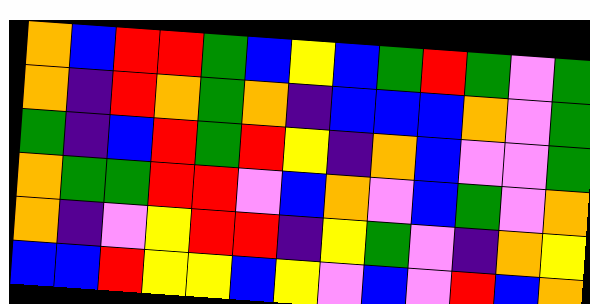[["orange", "blue", "red", "red", "green", "blue", "yellow", "blue", "green", "red", "green", "violet", "green"], ["orange", "indigo", "red", "orange", "green", "orange", "indigo", "blue", "blue", "blue", "orange", "violet", "green"], ["green", "indigo", "blue", "red", "green", "red", "yellow", "indigo", "orange", "blue", "violet", "violet", "green"], ["orange", "green", "green", "red", "red", "violet", "blue", "orange", "violet", "blue", "green", "violet", "orange"], ["orange", "indigo", "violet", "yellow", "red", "red", "indigo", "yellow", "green", "violet", "indigo", "orange", "yellow"], ["blue", "blue", "red", "yellow", "yellow", "blue", "yellow", "violet", "blue", "violet", "red", "blue", "orange"]]